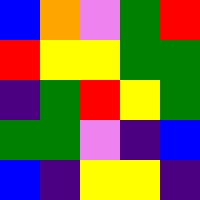[["blue", "orange", "violet", "green", "red"], ["red", "yellow", "yellow", "green", "green"], ["indigo", "green", "red", "yellow", "green"], ["green", "green", "violet", "indigo", "blue"], ["blue", "indigo", "yellow", "yellow", "indigo"]]